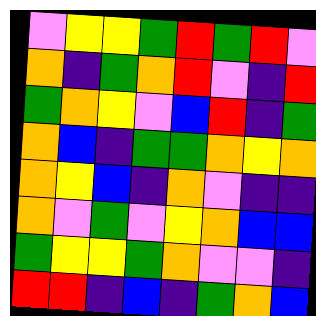[["violet", "yellow", "yellow", "green", "red", "green", "red", "violet"], ["orange", "indigo", "green", "orange", "red", "violet", "indigo", "red"], ["green", "orange", "yellow", "violet", "blue", "red", "indigo", "green"], ["orange", "blue", "indigo", "green", "green", "orange", "yellow", "orange"], ["orange", "yellow", "blue", "indigo", "orange", "violet", "indigo", "indigo"], ["orange", "violet", "green", "violet", "yellow", "orange", "blue", "blue"], ["green", "yellow", "yellow", "green", "orange", "violet", "violet", "indigo"], ["red", "red", "indigo", "blue", "indigo", "green", "orange", "blue"]]